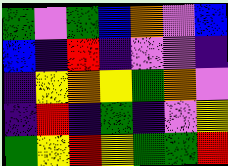[["green", "violet", "green", "blue", "orange", "violet", "blue"], ["blue", "indigo", "red", "indigo", "violet", "violet", "indigo"], ["indigo", "yellow", "orange", "yellow", "green", "orange", "violet"], ["indigo", "red", "indigo", "green", "indigo", "violet", "yellow"], ["green", "yellow", "red", "yellow", "green", "green", "red"]]